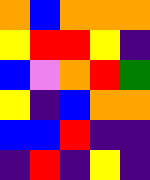[["orange", "blue", "orange", "orange", "orange"], ["yellow", "red", "red", "yellow", "indigo"], ["blue", "violet", "orange", "red", "green"], ["yellow", "indigo", "blue", "orange", "orange"], ["blue", "blue", "red", "indigo", "indigo"], ["indigo", "red", "indigo", "yellow", "indigo"]]